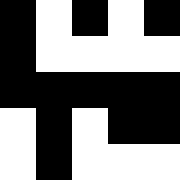[["black", "white", "black", "white", "black"], ["black", "white", "white", "white", "white"], ["black", "black", "black", "black", "black"], ["white", "black", "white", "black", "black"], ["white", "black", "white", "white", "white"]]